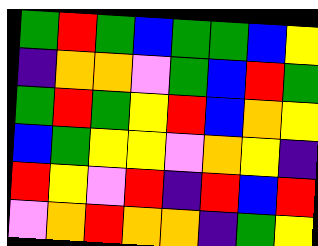[["green", "red", "green", "blue", "green", "green", "blue", "yellow"], ["indigo", "orange", "orange", "violet", "green", "blue", "red", "green"], ["green", "red", "green", "yellow", "red", "blue", "orange", "yellow"], ["blue", "green", "yellow", "yellow", "violet", "orange", "yellow", "indigo"], ["red", "yellow", "violet", "red", "indigo", "red", "blue", "red"], ["violet", "orange", "red", "orange", "orange", "indigo", "green", "yellow"]]